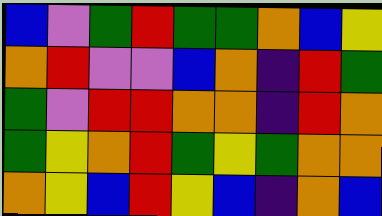[["blue", "violet", "green", "red", "green", "green", "orange", "blue", "yellow"], ["orange", "red", "violet", "violet", "blue", "orange", "indigo", "red", "green"], ["green", "violet", "red", "red", "orange", "orange", "indigo", "red", "orange"], ["green", "yellow", "orange", "red", "green", "yellow", "green", "orange", "orange"], ["orange", "yellow", "blue", "red", "yellow", "blue", "indigo", "orange", "blue"]]